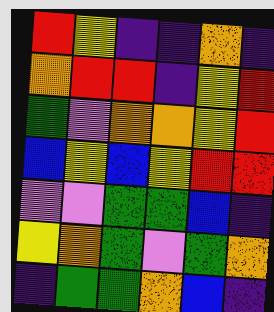[["red", "yellow", "indigo", "indigo", "orange", "indigo"], ["orange", "red", "red", "indigo", "yellow", "red"], ["green", "violet", "orange", "orange", "yellow", "red"], ["blue", "yellow", "blue", "yellow", "red", "red"], ["violet", "violet", "green", "green", "blue", "indigo"], ["yellow", "orange", "green", "violet", "green", "orange"], ["indigo", "green", "green", "orange", "blue", "indigo"]]